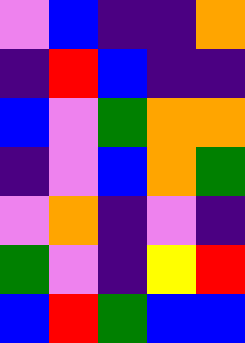[["violet", "blue", "indigo", "indigo", "orange"], ["indigo", "red", "blue", "indigo", "indigo"], ["blue", "violet", "green", "orange", "orange"], ["indigo", "violet", "blue", "orange", "green"], ["violet", "orange", "indigo", "violet", "indigo"], ["green", "violet", "indigo", "yellow", "red"], ["blue", "red", "green", "blue", "blue"]]